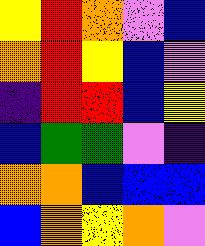[["yellow", "red", "orange", "violet", "blue"], ["orange", "red", "yellow", "blue", "violet"], ["indigo", "red", "red", "blue", "yellow"], ["blue", "green", "green", "violet", "indigo"], ["orange", "orange", "blue", "blue", "blue"], ["blue", "orange", "yellow", "orange", "violet"]]